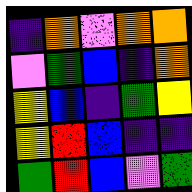[["indigo", "orange", "violet", "orange", "orange"], ["violet", "green", "blue", "indigo", "orange"], ["yellow", "blue", "indigo", "green", "yellow"], ["yellow", "red", "blue", "indigo", "indigo"], ["green", "red", "blue", "violet", "green"]]